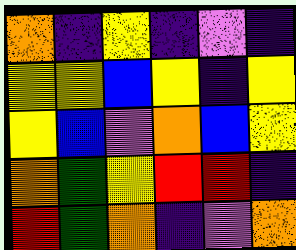[["orange", "indigo", "yellow", "indigo", "violet", "indigo"], ["yellow", "yellow", "blue", "yellow", "indigo", "yellow"], ["yellow", "blue", "violet", "orange", "blue", "yellow"], ["orange", "green", "yellow", "red", "red", "indigo"], ["red", "green", "orange", "indigo", "violet", "orange"]]